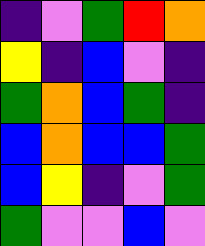[["indigo", "violet", "green", "red", "orange"], ["yellow", "indigo", "blue", "violet", "indigo"], ["green", "orange", "blue", "green", "indigo"], ["blue", "orange", "blue", "blue", "green"], ["blue", "yellow", "indigo", "violet", "green"], ["green", "violet", "violet", "blue", "violet"]]